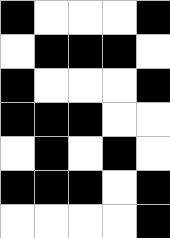[["black", "white", "white", "white", "black"], ["white", "black", "black", "black", "white"], ["black", "white", "white", "white", "black"], ["black", "black", "black", "white", "white"], ["white", "black", "white", "black", "white"], ["black", "black", "black", "white", "black"], ["white", "white", "white", "white", "black"]]